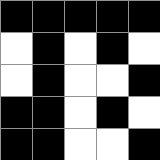[["black", "black", "black", "black", "black"], ["white", "black", "white", "black", "white"], ["white", "black", "white", "white", "black"], ["black", "black", "white", "black", "white"], ["black", "black", "white", "white", "black"]]